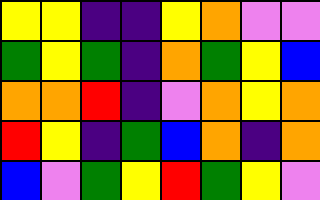[["yellow", "yellow", "indigo", "indigo", "yellow", "orange", "violet", "violet"], ["green", "yellow", "green", "indigo", "orange", "green", "yellow", "blue"], ["orange", "orange", "red", "indigo", "violet", "orange", "yellow", "orange"], ["red", "yellow", "indigo", "green", "blue", "orange", "indigo", "orange"], ["blue", "violet", "green", "yellow", "red", "green", "yellow", "violet"]]